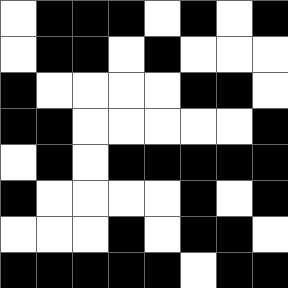[["white", "black", "black", "black", "white", "black", "white", "black"], ["white", "black", "black", "white", "black", "white", "white", "white"], ["black", "white", "white", "white", "white", "black", "black", "white"], ["black", "black", "white", "white", "white", "white", "white", "black"], ["white", "black", "white", "black", "black", "black", "black", "black"], ["black", "white", "white", "white", "white", "black", "white", "black"], ["white", "white", "white", "black", "white", "black", "black", "white"], ["black", "black", "black", "black", "black", "white", "black", "black"]]